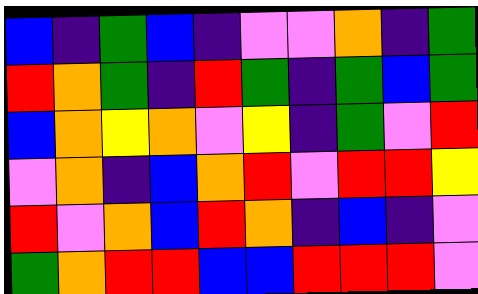[["blue", "indigo", "green", "blue", "indigo", "violet", "violet", "orange", "indigo", "green"], ["red", "orange", "green", "indigo", "red", "green", "indigo", "green", "blue", "green"], ["blue", "orange", "yellow", "orange", "violet", "yellow", "indigo", "green", "violet", "red"], ["violet", "orange", "indigo", "blue", "orange", "red", "violet", "red", "red", "yellow"], ["red", "violet", "orange", "blue", "red", "orange", "indigo", "blue", "indigo", "violet"], ["green", "orange", "red", "red", "blue", "blue", "red", "red", "red", "violet"]]